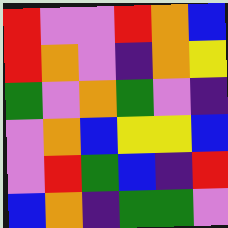[["red", "violet", "violet", "red", "orange", "blue"], ["red", "orange", "violet", "indigo", "orange", "yellow"], ["green", "violet", "orange", "green", "violet", "indigo"], ["violet", "orange", "blue", "yellow", "yellow", "blue"], ["violet", "red", "green", "blue", "indigo", "red"], ["blue", "orange", "indigo", "green", "green", "violet"]]